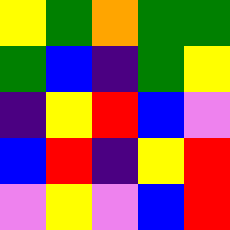[["yellow", "green", "orange", "green", "green"], ["green", "blue", "indigo", "green", "yellow"], ["indigo", "yellow", "red", "blue", "violet"], ["blue", "red", "indigo", "yellow", "red"], ["violet", "yellow", "violet", "blue", "red"]]